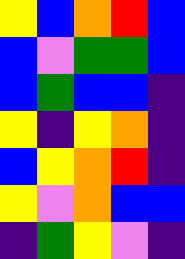[["yellow", "blue", "orange", "red", "blue"], ["blue", "violet", "green", "green", "blue"], ["blue", "green", "blue", "blue", "indigo"], ["yellow", "indigo", "yellow", "orange", "indigo"], ["blue", "yellow", "orange", "red", "indigo"], ["yellow", "violet", "orange", "blue", "blue"], ["indigo", "green", "yellow", "violet", "indigo"]]